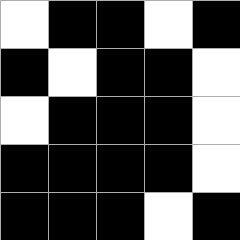[["white", "black", "black", "white", "black"], ["black", "white", "black", "black", "white"], ["white", "black", "black", "black", "white"], ["black", "black", "black", "black", "white"], ["black", "black", "black", "white", "black"]]